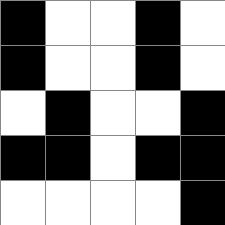[["black", "white", "white", "black", "white"], ["black", "white", "white", "black", "white"], ["white", "black", "white", "white", "black"], ["black", "black", "white", "black", "black"], ["white", "white", "white", "white", "black"]]